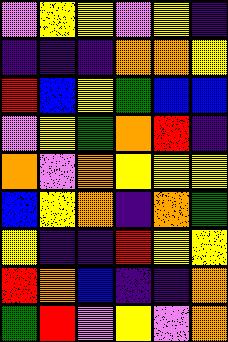[["violet", "yellow", "yellow", "violet", "yellow", "indigo"], ["indigo", "indigo", "indigo", "orange", "orange", "yellow"], ["red", "blue", "yellow", "green", "blue", "blue"], ["violet", "yellow", "green", "orange", "red", "indigo"], ["orange", "violet", "orange", "yellow", "yellow", "yellow"], ["blue", "yellow", "orange", "indigo", "orange", "green"], ["yellow", "indigo", "indigo", "red", "yellow", "yellow"], ["red", "orange", "blue", "indigo", "indigo", "orange"], ["green", "red", "violet", "yellow", "violet", "orange"]]